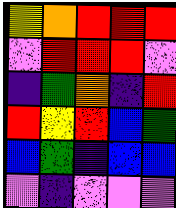[["yellow", "orange", "red", "red", "red"], ["violet", "red", "red", "red", "violet"], ["indigo", "green", "orange", "indigo", "red"], ["red", "yellow", "red", "blue", "green"], ["blue", "green", "indigo", "blue", "blue"], ["violet", "indigo", "violet", "violet", "violet"]]